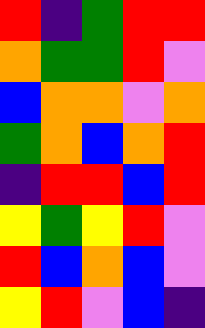[["red", "indigo", "green", "red", "red"], ["orange", "green", "green", "red", "violet"], ["blue", "orange", "orange", "violet", "orange"], ["green", "orange", "blue", "orange", "red"], ["indigo", "red", "red", "blue", "red"], ["yellow", "green", "yellow", "red", "violet"], ["red", "blue", "orange", "blue", "violet"], ["yellow", "red", "violet", "blue", "indigo"]]